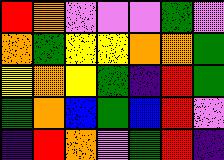[["red", "orange", "violet", "violet", "violet", "green", "violet"], ["orange", "green", "yellow", "yellow", "orange", "orange", "green"], ["yellow", "orange", "yellow", "green", "indigo", "red", "green"], ["green", "orange", "blue", "green", "blue", "red", "violet"], ["indigo", "red", "orange", "violet", "green", "red", "indigo"]]